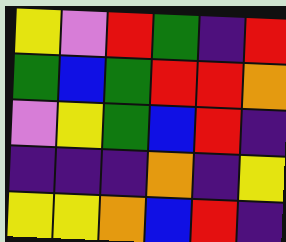[["yellow", "violet", "red", "green", "indigo", "red"], ["green", "blue", "green", "red", "red", "orange"], ["violet", "yellow", "green", "blue", "red", "indigo"], ["indigo", "indigo", "indigo", "orange", "indigo", "yellow"], ["yellow", "yellow", "orange", "blue", "red", "indigo"]]